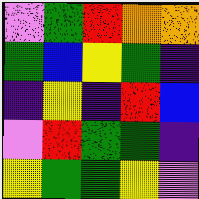[["violet", "green", "red", "orange", "orange"], ["green", "blue", "yellow", "green", "indigo"], ["indigo", "yellow", "indigo", "red", "blue"], ["violet", "red", "green", "green", "indigo"], ["yellow", "green", "green", "yellow", "violet"]]